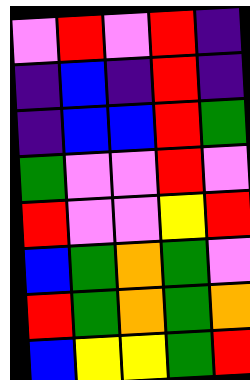[["violet", "red", "violet", "red", "indigo"], ["indigo", "blue", "indigo", "red", "indigo"], ["indigo", "blue", "blue", "red", "green"], ["green", "violet", "violet", "red", "violet"], ["red", "violet", "violet", "yellow", "red"], ["blue", "green", "orange", "green", "violet"], ["red", "green", "orange", "green", "orange"], ["blue", "yellow", "yellow", "green", "red"]]